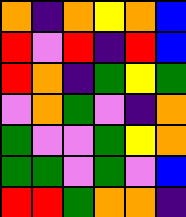[["orange", "indigo", "orange", "yellow", "orange", "blue"], ["red", "violet", "red", "indigo", "red", "blue"], ["red", "orange", "indigo", "green", "yellow", "green"], ["violet", "orange", "green", "violet", "indigo", "orange"], ["green", "violet", "violet", "green", "yellow", "orange"], ["green", "green", "violet", "green", "violet", "blue"], ["red", "red", "green", "orange", "orange", "indigo"]]